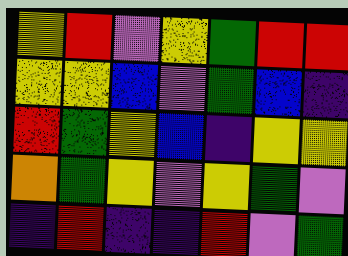[["yellow", "red", "violet", "yellow", "green", "red", "red"], ["yellow", "yellow", "blue", "violet", "green", "blue", "indigo"], ["red", "green", "yellow", "blue", "indigo", "yellow", "yellow"], ["orange", "green", "yellow", "violet", "yellow", "green", "violet"], ["indigo", "red", "indigo", "indigo", "red", "violet", "green"]]